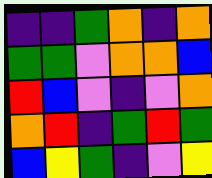[["indigo", "indigo", "green", "orange", "indigo", "orange"], ["green", "green", "violet", "orange", "orange", "blue"], ["red", "blue", "violet", "indigo", "violet", "orange"], ["orange", "red", "indigo", "green", "red", "green"], ["blue", "yellow", "green", "indigo", "violet", "yellow"]]